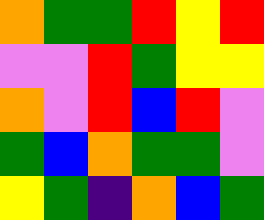[["orange", "green", "green", "red", "yellow", "red"], ["violet", "violet", "red", "green", "yellow", "yellow"], ["orange", "violet", "red", "blue", "red", "violet"], ["green", "blue", "orange", "green", "green", "violet"], ["yellow", "green", "indigo", "orange", "blue", "green"]]